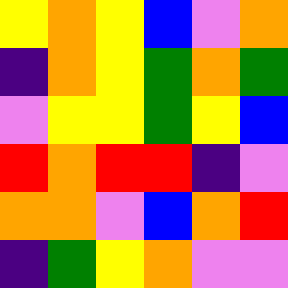[["yellow", "orange", "yellow", "blue", "violet", "orange"], ["indigo", "orange", "yellow", "green", "orange", "green"], ["violet", "yellow", "yellow", "green", "yellow", "blue"], ["red", "orange", "red", "red", "indigo", "violet"], ["orange", "orange", "violet", "blue", "orange", "red"], ["indigo", "green", "yellow", "orange", "violet", "violet"]]